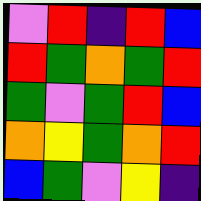[["violet", "red", "indigo", "red", "blue"], ["red", "green", "orange", "green", "red"], ["green", "violet", "green", "red", "blue"], ["orange", "yellow", "green", "orange", "red"], ["blue", "green", "violet", "yellow", "indigo"]]